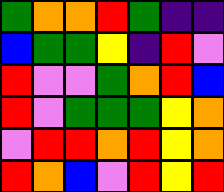[["green", "orange", "orange", "red", "green", "indigo", "indigo"], ["blue", "green", "green", "yellow", "indigo", "red", "violet"], ["red", "violet", "violet", "green", "orange", "red", "blue"], ["red", "violet", "green", "green", "green", "yellow", "orange"], ["violet", "red", "red", "orange", "red", "yellow", "orange"], ["red", "orange", "blue", "violet", "red", "yellow", "red"]]